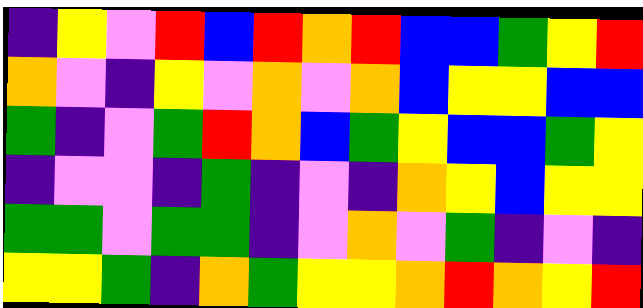[["indigo", "yellow", "violet", "red", "blue", "red", "orange", "red", "blue", "blue", "green", "yellow", "red"], ["orange", "violet", "indigo", "yellow", "violet", "orange", "violet", "orange", "blue", "yellow", "yellow", "blue", "blue"], ["green", "indigo", "violet", "green", "red", "orange", "blue", "green", "yellow", "blue", "blue", "green", "yellow"], ["indigo", "violet", "violet", "indigo", "green", "indigo", "violet", "indigo", "orange", "yellow", "blue", "yellow", "yellow"], ["green", "green", "violet", "green", "green", "indigo", "violet", "orange", "violet", "green", "indigo", "violet", "indigo"], ["yellow", "yellow", "green", "indigo", "orange", "green", "yellow", "yellow", "orange", "red", "orange", "yellow", "red"]]